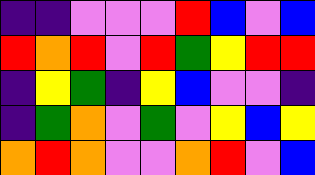[["indigo", "indigo", "violet", "violet", "violet", "red", "blue", "violet", "blue"], ["red", "orange", "red", "violet", "red", "green", "yellow", "red", "red"], ["indigo", "yellow", "green", "indigo", "yellow", "blue", "violet", "violet", "indigo"], ["indigo", "green", "orange", "violet", "green", "violet", "yellow", "blue", "yellow"], ["orange", "red", "orange", "violet", "violet", "orange", "red", "violet", "blue"]]